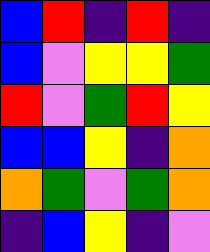[["blue", "red", "indigo", "red", "indigo"], ["blue", "violet", "yellow", "yellow", "green"], ["red", "violet", "green", "red", "yellow"], ["blue", "blue", "yellow", "indigo", "orange"], ["orange", "green", "violet", "green", "orange"], ["indigo", "blue", "yellow", "indigo", "violet"]]